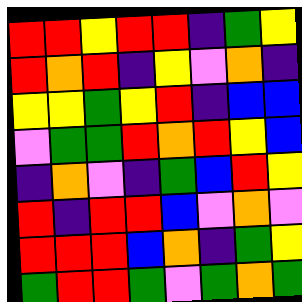[["red", "red", "yellow", "red", "red", "indigo", "green", "yellow"], ["red", "orange", "red", "indigo", "yellow", "violet", "orange", "indigo"], ["yellow", "yellow", "green", "yellow", "red", "indigo", "blue", "blue"], ["violet", "green", "green", "red", "orange", "red", "yellow", "blue"], ["indigo", "orange", "violet", "indigo", "green", "blue", "red", "yellow"], ["red", "indigo", "red", "red", "blue", "violet", "orange", "violet"], ["red", "red", "red", "blue", "orange", "indigo", "green", "yellow"], ["green", "red", "red", "green", "violet", "green", "orange", "green"]]